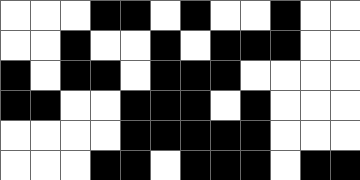[["white", "white", "white", "black", "black", "white", "black", "white", "white", "black", "white", "white"], ["white", "white", "black", "white", "white", "black", "white", "black", "black", "black", "white", "white"], ["black", "white", "black", "black", "white", "black", "black", "black", "white", "white", "white", "white"], ["black", "black", "white", "white", "black", "black", "black", "white", "black", "white", "white", "white"], ["white", "white", "white", "white", "black", "black", "black", "black", "black", "white", "white", "white"], ["white", "white", "white", "black", "black", "white", "black", "black", "black", "white", "black", "black"]]